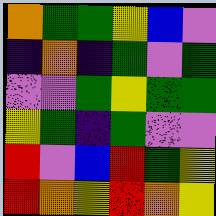[["orange", "green", "green", "yellow", "blue", "violet"], ["indigo", "orange", "indigo", "green", "violet", "green"], ["violet", "violet", "green", "yellow", "green", "green"], ["yellow", "green", "indigo", "green", "violet", "violet"], ["red", "violet", "blue", "red", "green", "yellow"], ["red", "orange", "yellow", "red", "orange", "yellow"]]